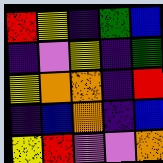[["red", "yellow", "indigo", "green", "blue"], ["indigo", "violet", "yellow", "indigo", "green"], ["yellow", "orange", "orange", "indigo", "red"], ["indigo", "blue", "orange", "indigo", "blue"], ["yellow", "red", "violet", "violet", "orange"]]